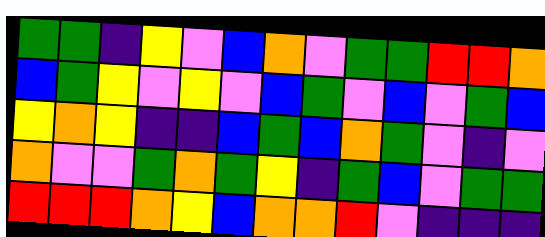[["green", "green", "indigo", "yellow", "violet", "blue", "orange", "violet", "green", "green", "red", "red", "orange"], ["blue", "green", "yellow", "violet", "yellow", "violet", "blue", "green", "violet", "blue", "violet", "green", "blue"], ["yellow", "orange", "yellow", "indigo", "indigo", "blue", "green", "blue", "orange", "green", "violet", "indigo", "violet"], ["orange", "violet", "violet", "green", "orange", "green", "yellow", "indigo", "green", "blue", "violet", "green", "green"], ["red", "red", "red", "orange", "yellow", "blue", "orange", "orange", "red", "violet", "indigo", "indigo", "indigo"]]